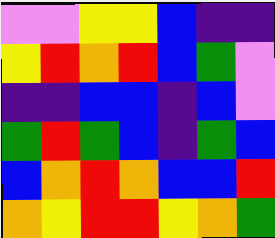[["violet", "violet", "yellow", "yellow", "blue", "indigo", "indigo"], ["yellow", "red", "orange", "red", "blue", "green", "violet"], ["indigo", "indigo", "blue", "blue", "indigo", "blue", "violet"], ["green", "red", "green", "blue", "indigo", "green", "blue"], ["blue", "orange", "red", "orange", "blue", "blue", "red"], ["orange", "yellow", "red", "red", "yellow", "orange", "green"]]